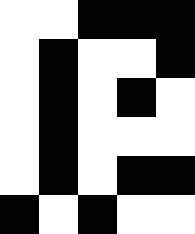[["white", "white", "black", "black", "black"], ["white", "black", "white", "white", "black"], ["white", "black", "white", "black", "white"], ["white", "black", "white", "white", "white"], ["white", "black", "white", "black", "black"], ["black", "white", "black", "white", "white"]]